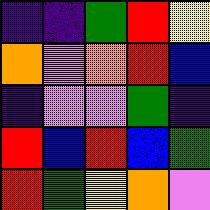[["indigo", "indigo", "green", "red", "yellow"], ["orange", "violet", "orange", "red", "blue"], ["indigo", "violet", "violet", "green", "indigo"], ["red", "blue", "red", "blue", "green"], ["red", "green", "yellow", "orange", "violet"]]